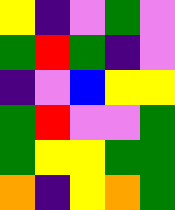[["yellow", "indigo", "violet", "green", "violet"], ["green", "red", "green", "indigo", "violet"], ["indigo", "violet", "blue", "yellow", "yellow"], ["green", "red", "violet", "violet", "green"], ["green", "yellow", "yellow", "green", "green"], ["orange", "indigo", "yellow", "orange", "green"]]